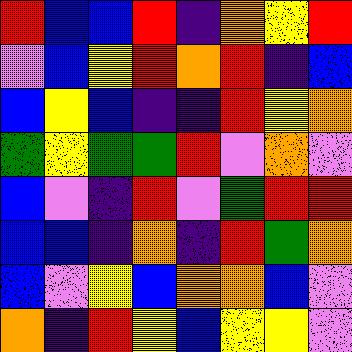[["red", "blue", "blue", "red", "indigo", "orange", "yellow", "red"], ["violet", "blue", "yellow", "red", "orange", "red", "indigo", "blue"], ["blue", "yellow", "blue", "indigo", "indigo", "red", "yellow", "orange"], ["green", "yellow", "green", "green", "red", "violet", "orange", "violet"], ["blue", "violet", "indigo", "red", "violet", "green", "red", "red"], ["blue", "blue", "indigo", "orange", "indigo", "red", "green", "orange"], ["blue", "violet", "yellow", "blue", "orange", "orange", "blue", "violet"], ["orange", "indigo", "red", "yellow", "blue", "yellow", "yellow", "violet"]]